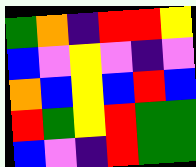[["green", "orange", "indigo", "red", "red", "yellow"], ["blue", "violet", "yellow", "violet", "indigo", "violet"], ["orange", "blue", "yellow", "blue", "red", "blue"], ["red", "green", "yellow", "red", "green", "green"], ["blue", "violet", "indigo", "red", "green", "green"]]